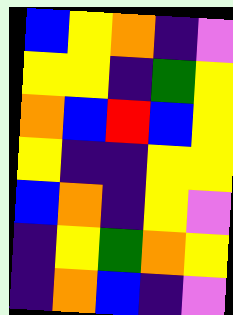[["blue", "yellow", "orange", "indigo", "violet"], ["yellow", "yellow", "indigo", "green", "yellow"], ["orange", "blue", "red", "blue", "yellow"], ["yellow", "indigo", "indigo", "yellow", "yellow"], ["blue", "orange", "indigo", "yellow", "violet"], ["indigo", "yellow", "green", "orange", "yellow"], ["indigo", "orange", "blue", "indigo", "violet"]]